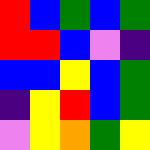[["red", "blue", "green", "blue", "green"], ["red", "red", "blue", "violet", "indigo"], ["blue", "blue", "yellow", "blue", "green"], ["indigo", "yellow", "red", "blue", "green"], ["violet", "yellow", "orange", "green", "yellow"]]